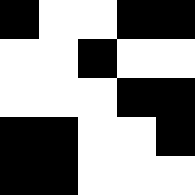[["black", "white", "white", "black", "black"], ["white", "white", "black", "white", "white"], ["white", "white", "white", "black", "black"], ["black", "black", "white", "white", "black"], ["black", "black", "white", "white", "white"]]